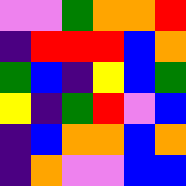[["violet", "violet", "green", "orange", "orange", "red"], ["indigo", "red", "red", "red", "blue", "orange"], ["green", "blue", "indigo", "yellow", "blue", "green"], ["yellow", "indigo", "green", "red", "violet", "blue"], ["indigo", "blue", "orange", "orange", "blue", "orange"], ["indigo", "orange", "violet", "violet", "blue", "blue"]]